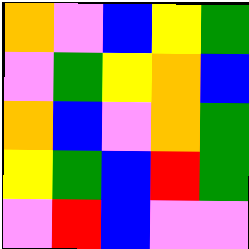[["orange", "violet", "blue", "yellow", "green"], ["violet", "green", "yellow", "orange", "blue"], ["orange", "blue", "violet", "orange", "green"], ["yellow", "green", "blue", "red", "green"], ["violet", "red", "blue", "violet", "violet"]]